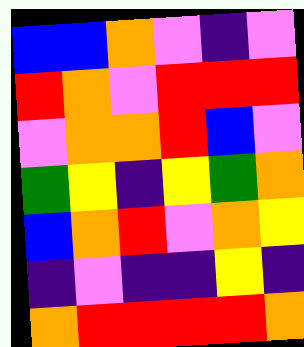[["blue", "blue", "orange", "violet", "indigo", "violet"], ["red", "orange", "violet", "red", "red", "red"], ["violet", "orange", "orange", "red", "blue", "violet"], ["green", "yellow", "indigo", "yellow", "green", "orange"], ["blue", "orange", "red", "violet", "orange", "yellow"], ["indigo", "violet", "indigo", "indigo", "yellow", "indigo"], ["orange", "red", "red", "red", "red", "orange"]]